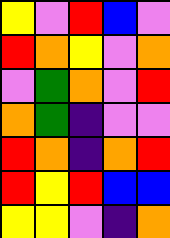[["yellow", "violet", "red", "blue", "violet"], ["red", "orange", "yellow", "violet", "orange"], ["violet", "green", "orange", "violet", "red"], ["orange", "green", "indigo", "violet", "violet"], ["red", "orange", "indigo", "orange", "red"], ["red", "yellow", "red", "blue", "blue"], ["yellow", "yellow", "violet", "indigo", "orange"]]